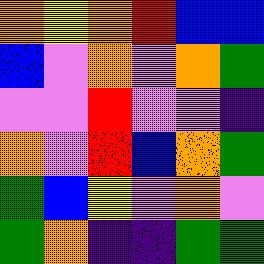[["orange", "yellow", "orange", "red", "blue", "blue"], ["blue", "violet", "orange", "violet", "orange", "green"], ["violet", "violet", "red", "violet", "violet", "indigo"], ["orange", "violet", "red", "blue", "orange", "green"], ["green", "blue", "yellow", "violet", "orange", "violet"], ["green", "orange", "indigo", "indigo", "green", "green"]]